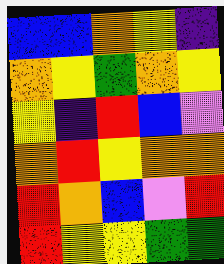[["blue", "blue", "orange", "yellow", "indigo"], ["orange", "yellow", "green", "orange", "yellow"], ["yellow", "indigo", "red", "blue", "violet"], ["orange", "red", "yellow", "orange", "orange"], ["red", "orange", "blue", "violet", "red"], ["red", "yellow", "yellow", "green", "green"]]